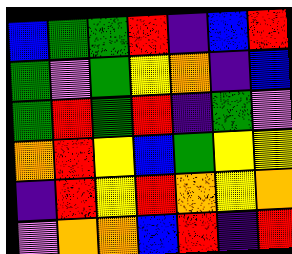[["blue", "green", "green", "red", "indigo", "blue", "red"], ["green", "violet", "green", "yellow", "orange", "indigo", "blue"], ["green", "red", "green", "red", "indigo", "green", "violet"], ["orange", "red", "yellow", "blue", "green", "yellow", "yellow"], ["indigo", "red", "yellow", "red", "orange", "yellow", "orange"], ["violet", "orange", "orange", "blue", "red", "indigo", "red"]]